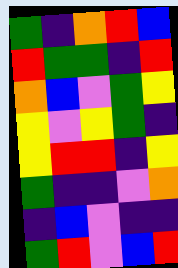[["green", "indigo", "orange", "red", "blue"], ["red", "green", "green", "indigo", "red"], ["orange", "blue", "violet", "green", "yellow"], ["yellow", "violet", "yellow", "green", "indigo"], ["yellow", "red", "red", "indigo", "yellow"], ["green", "indigo", "indigo", "violet", "orange"], ["indigo", "blue", "violet", "indigo", "indigo"], ["green", "red", "violet", "blue", "red"]]